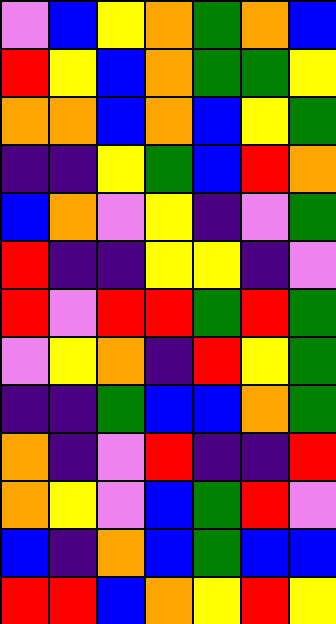[["violet", "blue", "yellow", "orange", "green", "orange", "blue"], ["red", "yellow", "blue", "orange", "green", "green", "yellow"], ["orange", "orange", "blue", "orange", "blue", "yellow", "green"], ["indigo", "indigo", "yellow", "green", "blue", "red", "orange"], ["blue", "orange", "violet", "yellow", "indigo", "violet", "green"], ["red", "indigo", "indigo", "yellow", "yellow", "indigo", "violet"], ["red", "violet", "red", "red", "green", "red", "green"], ["violet", "yellow", "orange", "indigo", "red", "yellow", "green"], ["indigo", "indigo", "green", "blue", "blue", "orange", "green"], ["orange", "indigo", "violet", "red", "indigo", "indigo", "red"], ["orange", "yellow", "violet", "blue", "green", "red", "violet"], ["blue", "indigo", "orange", "blue", "green", "blue", "blue"], ["red", "red", "blue", "orange", "yellow", "red", "yellow"]]